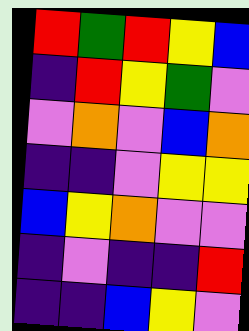[["red", "green", "red", "yellow", "blue"], ["indigo", "red", "yellow", "green", "violet"], ["violet", "orange", "violet", "blue", "orange"], ["indigo", "indigo", "violet", "yellow", "yellow"], ["blue", "yellow", "orange", "violet", "violet"], ["indigo", "violet", "indigo", "indigo", "red"], ["indigo", "indigo", "blue", "yellow", "violet"]]